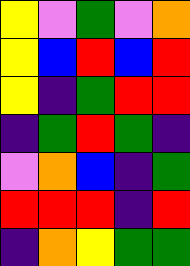[["yellow", "violet", "green", "violet", "orange"], ["yellow", "blue", "red", "blue", "red"], ["yellow", "indigo", "green", "red", "red"], ["indigo", "green", "red", "green", "indigo"], ["violet", "orange", "blue", "indigo", "green"], ["red", "red", "red", "indigo", "red"], ["indigo", "orange", "yellow", "green", "green"]]